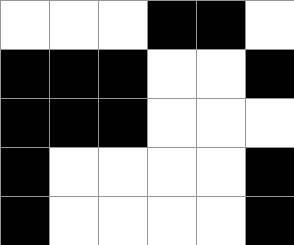[["white", "white", "white", "black", "black", "white"], ["black", "black", "black", "white", "white", "black"], ["black", "black", "black", "white", "white", "white"], ["black", "white", "white", "white", "white", "black"], ["black", "white", "white", "white", "white", "black"]]